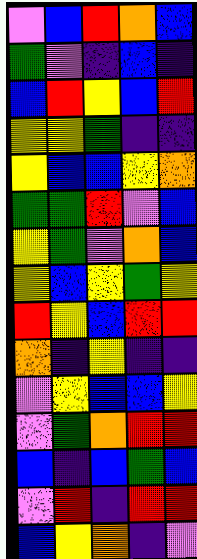[["violet", "blue", "red", "orange", "blue"], ["green", "violet", "indigo", "blue", "indigo"], ["blue", "red", "yellow", "blue", "red"], ["yellow", "yellow", "green", "indigo", "indigo"], ["yellow", "blue", "blue", "yellow", "orange"], ["green", "green", "red", "violet", "blue"], ["yellow", "green", "violet", "orange", "blue"], ["yellow", "blue", "yellow", "green", "yellow"], ["red", "yellow", "blue", "red", "red"], ["orange", "indigo", "yellow", "indigo", "indigo"], ["violet", "yellow", "blue", "blue", "yellow"], ["violet", "green", "orange", "red", "red"], ["blue", "indigo", "blue", "green", "blue"], ["violet", "red", "indigo", "red", "red"], ["blue", "yellow", "orange", "indigo", "violet"]]